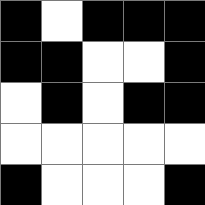[["black", "white", "black", "black", "black"], ["black", "black", "white", "white", "black"], ["white", "black", "white", "black", "black"], ["white", "white", "white", "white", "white"], ["black", "white", "white", "white", "black"]]